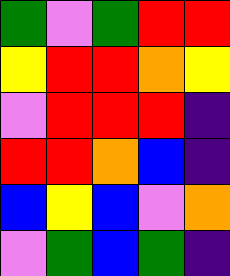[["green", "violet", "green", "red", "red"], ["yellow", "red", "red", "orange", "yellow"], ["violet", "red", "red", "red", "indigo"], ["red", "red", "orange", "blue", "indigo"], ["blue", "yellow", "blue", "violet", "orange"], ["violet", "green", "blue", "green", "indigo"]]